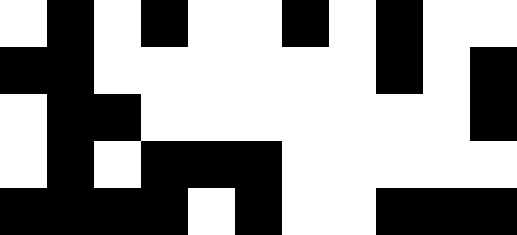[["white", "black", "white", "black", "white", "white", "black", "white", "black", "white", "white"], ["black", "black", "white", "white", "white", "white", "white", "white", "black", "white", "black"], ["white", "black", "black", "white", "white", "white", "white", "white", "white", "white", "black"], ["white", "black", "white", "black", "black", "black", "white", "white", "white", "white", "white"], ["black", "black", "black", "black", "white", "black", "white", "white", "black", "black", "black"]]